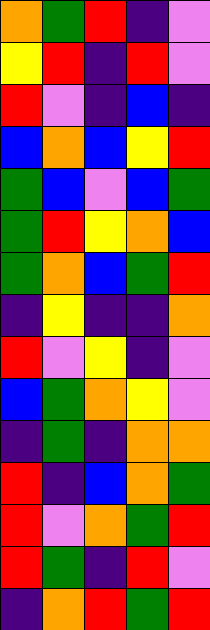[["orange", "green", "red", "indigo", "violet"], ["yellow", "red", "indigo", "red", "violet"], ["red", "violet", "indigo", "blue", "indigo"], ["blue", "orange", "blue", "yellow", "red"], ["green", "blue", "violet", "blue", "green"], ["green", "red", "yellow", "orange", "blue"], ["green", "orange", "blue", "green", "red"], ["indigo", "yellow", "indigo", "indigo", "orange"], ["red", "violet", "yellow", "indigo", "violet"], ["blue", "green", "orange", "yellow", "violet"], ["indigo", "green", "indigo", "orange", "orange"], ["red", "indigo", "blue", "orange", "green"], ["red", "violet", "orange", "green", "red"], ["red", "green", "indigo", "red", "violet"], ["indigo", "orange", "red", "green", "red"]]